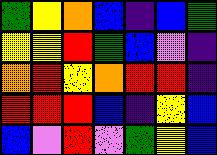[["green", "yellow", "orange", "blue", "indigo", "blue", "green"], ["yellow", "yellow", "red", "green", "blue", "violet", "indigo"], ["orange", "red", "yellow", "orange", "red", "red", "indigo"], ["red", "red", "red", "blue", "indigo", "yellow", "blue"], ["blue", "violet", "red", "violet", "green", "yellow", "blue"]]